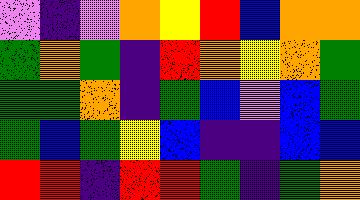[["violet", "indigo", "violet", "orange", "yellow", "red", "blue", "orange", "orange"], ["green", "orange", "green", "indigo", "red", "orange", "yellow", "orange", "green"], ["green", "green", "orange", "indigo", "green", "blue", "violet", "blue", "green"], ["green", "blue", "green", "yellow", "blue", "indigo", "indigo", "blue", "blue"], ["red", "red", "indigo", "red", "red", "green", "indigo", "green", "orange"]]